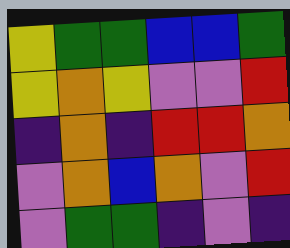[["yellow", "green", "green", "blue", "blue", "green"], ["yellow", "orange", "yellow", "violet", "violet", "red"], ["indigo", "orange", "indigo", "red", "red", "orange"], ["violet", "orange", "blue", "orange", "violet", "red"], ["violet", "green", "green", "indigo", "violet", "indigo"]]